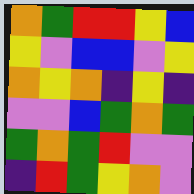[["orange", "green", "red", "red", "yellow", "blue"], ["yellow", "violet", "blue", "blue", "violet", "yellow"], ["orange", "yellow", "orange", "indigo", "yellow", "indigo"], ["violet", "violet", "blue", "green", "orange", "green"], ["green", "orange", "green", "red", "violet", "violet"], ["indigo", "red", "green", "yellow", "orange", "violet"]]